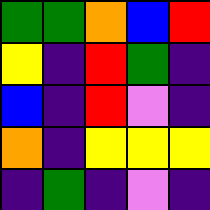[["green", "green", "orange", "blue", "red"], ["yellow", "indigo", "red", "green", "indigo"], ["blue", "indigo", "red", "violet", "indigo"], ["orange", "indigo", "yellow", "yellow", "yellow"], ["indigo", "green", "indigo", "violet", "indigo"]]